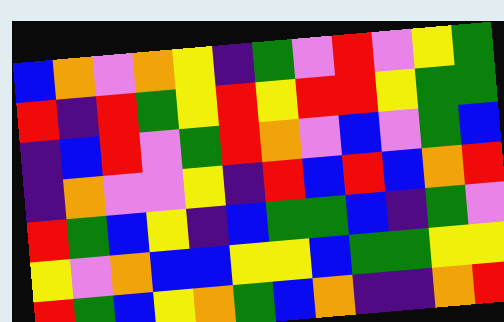[["blue", "orange", "violet", "orange", "yellow", "indigo", "green", "violet", "red", "violet", "yellow", "green"], ["red", "indigo", "red", "green", "yellow", "red", "yellow", "red", "red", "yellow", "green", "green"], ["indigo", "blue", "red", "violet", "green", "red", "orange", "violet", "blue", "violet", "green", "blue"], ["indigo", "orange", "violet", "violet", "yellow", "indigo", "red", "blue", "red", "blue", "orange", "red"], ["red", "green", "blue", "yellow", "indigo", "blue", "green", "green", "blue", "indigo", "green", "violet"], ["yellow", "violet", "orange", "blue", "blue", "yellow", "yellow", "blue", "green", "green", "yellow", "yellow"], ["red", "green", "blue", "yellow", "orange", "green", "blue", "orange", "indigo", "indigo", "orange", "red"]]